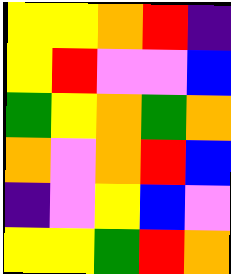[["yellow", "yellow", "orange", "red", "indigo"], ["yellow", "red", "violet", "violet", "blue"], ["green", "yellow", "orange", "green", "orange"], ["orange", "violet", "orange", "red", "blue"], ["indigo", "violet", "yellow", "blue", "violet"], ["yellow", "yellow", "green", "red", "orange"]]